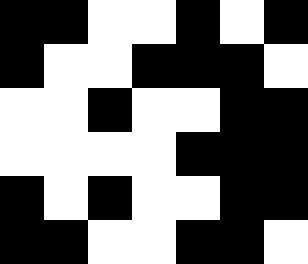[["black", "black", "white", "white", "black", "white", "black"], ["black", "white", "white", "black", "black", "black", "white"], ["white", "white", "black", "white", "white", "black", "black"], ["white", "white", "white", "white", "black", "black", "black"], ["black", "white", "black", "white", "white", "black", "black"], ["black", "black", "white", "white", "black", "black", "white"]]